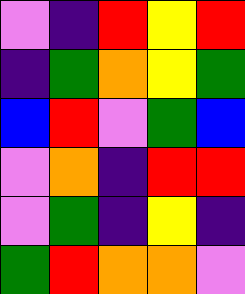[["violet", "indigo", "red", "yellow", "red"], ["indigo", "green", "orange", "yellow", "green"], ["blue", "red", "violet", "green", "blue"], ["violet", "orange", "indigo", "red", "red"], ["violet", "green", "indigo", "yellow", "indigo"], ["green", "red", "orange", "orange", "violet"]]